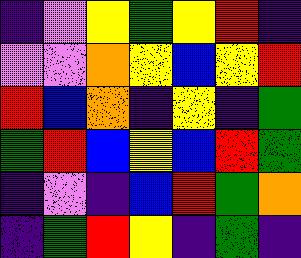[["indigo", "violet", "yellow", "green", "yellow", "red", "indigo"], ["violet", "violet", "orange", "yellow", "blue", "yellow", "red"], ["red", "blue", "orange", "indigo", "yellow", "indigo", "green"], ["green", "red", "blue", "yellow", "blue", "red", "green"], ["indigo", "violet", "indigo", "blue", "red", "green", "orange"], ["indigo", "green", "red", "yellow", "indigo", "green", "indigo"]]